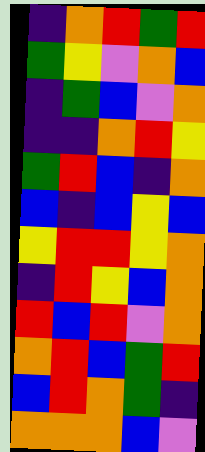[["indigo", "orange", "red", "green", "red"], ["green", "yellow", "violet", "orange", "blue"], ["indigo", "green", "blue", "violet", "orange"], ["indigo", "indigo", "orange", "red", "yellow"], ["green", "red", "blue", "indigo", "orange"], ["blue", "indigo", "blue", "yellow", "blue"], ["yellow", "red", "red", "yellow", "orange"], ["indigo", "red", "yellow", "blue", "orange"], ["red", "blue", "red", "violet", "orange"], ["orange", "red", "blue", "green", "red"], ["blue", "red", "orange", "green", "indigo"], ["orange", "orange", "orange", "blue", "violet"]]